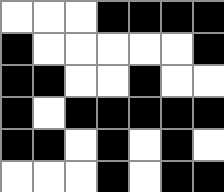[["white", "white", "white", "black", "black", "black", "black"], ["black", "white", "white", "white", "white", "white", "black"], ["black", "black", "white", "white", "black", "white", "white"], ["black", "white", "black", "black", "black", "black", "black"], ["black", "black", "white", "black", "white", "black", "white"], ["white", "white", "white", "black", "white", "black", "black"]]